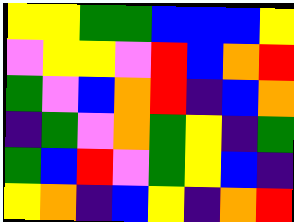[["yellow", "yellow", "green", "green", "blue", "blue", "blue", "yellow"], ["violet", "yellow", "yellow", "violet", "red", "blue", "orange", "red"], ["green", "violet", "blue", "orange", "red", "indigo", "blue", "orange"], ["indigo", "green", "violet", "orange", "green", "yellow", "indigo", "green"], ["green", "blue", "red", "violet", "green", "yellow", "blue", "indigo"], ["yellow", "orange", "indigo", "blue", "yellow", "indigo", "orange", "red"]]